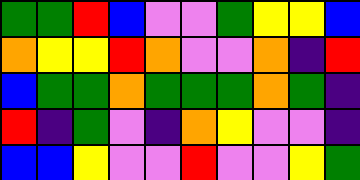[["green", "green", "red", "blue", "violet", "violet", "green", "yellow", "yellow", "blue"], ["orange", "yellow", "yellow", "red", "orange", "violet", "violet", "orange", "indigo", "red"], ["blue", "green", "green", "orange", "green", "green", "green", "orange", "green", "indigo"], ["red", "indigo", "green", "violet", "indigo", "orange", "yellow", "violet", "violet", "indigo"], ["blue", "blue", "yellow", "violet", "violet", "red", "violet", "violet", "yellow", "green"]]